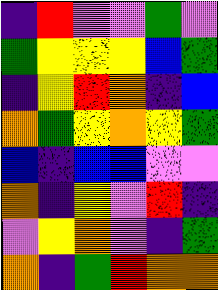[["indigo", "red", "violet", "violet", "green", "violet"], ["green", "yellow", "yellow", "yellow", "blue", "green"], ["indigo", "yellow", "red", "orange", "indigo", "blue"], ["orange", "green", "yellow", "orange", "yellow", "green"], ["blue", "indigo", "blue", "blue", "violet", "violet"], ["orange", "indigo", "yellow", "violet", "red", "indigo"], ["violet", "yellow", "orange", "violet", "indigo", "green"], ["orange", "indigo", "green", "red", "orange", "orange"]]